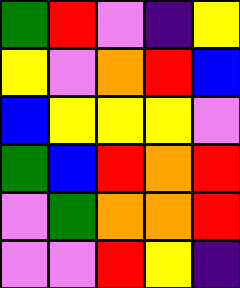[["green", "red", "violet", "indigo", "yellow"], ["yellow", "violet", "orange", "red", "blue"], ["blue", "yellow", "yellow", "yellow", "violet"], ["green", "blue", "red", "orange", "red"], ["violet", "green", "orange", "orange", "red"], ["violet", "violet", "red", "yellow", "indigo"]]